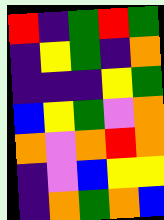[["red", "indigo", "green", "red", "green"], ["indigo", "yellow", "green", "indigo", "orange"], ["indigo", "indigo", "indigo", "yellow", "green"], ["blue", "yellow", "green", "violet", "orange"], ["orange", "violet", "orange", "red", "orange"], ["indigo", "violet", "blue", "yellow", "yellow"], ["indigo", "orange", "green", "orange", "blue"]]